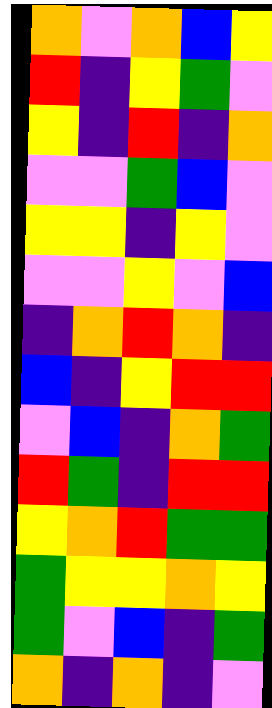[["orange", "violet", "orange", "blue", "yellow"], ["red", "indigo", "yellow", "green", "violet"], ["yellow", "indigo", "red", "indigo", "orange"], ["violet", "violet", "green", "blue", "violet"], ["yellow", "yellow", "indigo", "yellow", "violet"], ["violet", "violet", "yellow", "violet", "blue"], ["indigo", "orange", "red", "orange", "indigo"], ["blue", "indigo", "yellow", "red", "red"], ["violet", "blue", "indigo", "orange", "green"], ["red", "green", "indigo", "red", "red"], ["yellow", "orange", "red", "green", "green"], ["green", "yellow", "yellow", "orange", "yellow"], ["green", "violet", "blue", "indigo", "green"], ["orange", "indigo", "orange", "indigo", "violet"]]